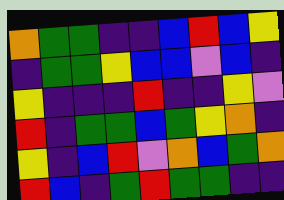[["orange", "green", "green", "indigo", "indigo", "blue", "red", "blue", "yellow"], ["indigo", "green", "green", "yellow", "blue", "blue", "violet", "blue", "indigo"], ["yellow", "indigo", "indigo", "indigo", "red", "indigo", "indigo", "yellow", "violet"], ["red", "indigo", "green", "green", "blue", "green", "yellow", "orange", "indigo"], ["yellow", "indigo", "blue", "red", "violet", "orange", "blue", "green", "orange"], ["red", "blue", "indigo", "green", "red", "green", "green", "indigo", "indigo"]]